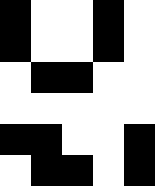[["black", "white", "white", "black", "white"], ["black", "white", "white", "black", "white"], ["white", "black", "black", "white", "white"], ["white", "white", "white", "white", "white"], ["black", "black", "white", "white", "black"], ["white", "black", "black", "white", "black"]]